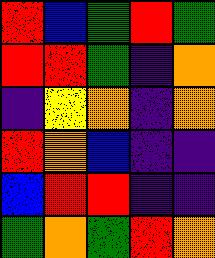[["red", "blue", "green", "red", "green"], ["red", "red", "green", "indigo", "orange"], ["indigo", "yellow", "orange", "indigo", "orange"], ["red", "orange", "blue", "indigo", "indigo"], ["blue", "red", "red", "indigo", "indigo"], ["green", "orange", "green", "red", "orange"]]